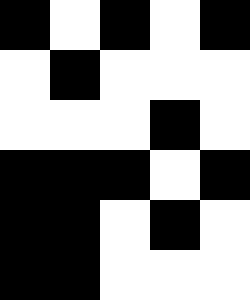[["black", "white", "black", "white", "black"], ["white", "black", "white", "white", "white"], ["white", "white", "white", "black", "white"], ["black", "black", "black", "white", "black"], ["black", "black", "white", "black", "white"], ["black", "black", "white", "white", "white"]]